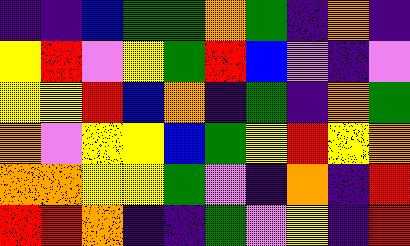[["indigo", "indigo", "blue", "green", "green", "orange", "green", "indigo", "orange", "indigo"], ["yellow", "red", "violet", "yellow", "green", "red", "blue", "violet", "indigo", "violet"], ["yellow", "yellow", "red", "blue", "orange", "indigo", "green", "indigo", "orange", "green"], ["orange", "violet", "yellow", "yellow", "blue", "green", "yellow", "red", "yellow", "orange"], ["orange", "orange", "yellow", "yellow", "green", "violet", "indigo", "orange", "indigo", "red"], ["red", "red", "orange", "indigo", "indigo", "green", "violet", "yellow", "indigo", "red"]]